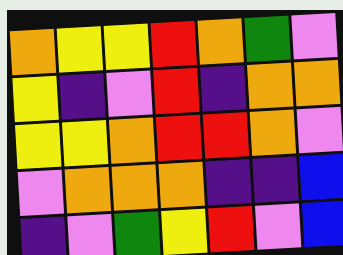[["orange", "yellow", "yellow", "red", "orange", "green", "violet"], ["yellow", "indigo", "violet", "red", "indigo", "orange", "orange"], ["yellow", "yellow", "orange", "red", "red", "orange", "violet"], ["violet", "orange", "orange", "orange", "indigo", "indigo", "blue"], ["indigo", "violet", "green", "yellow", "red", "violet", "blue"]]